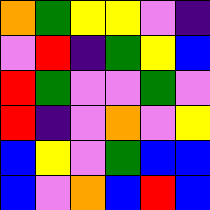[["orange", "green", "yellow", "yellow", "violet", "indigo"], ["violet", "red", "indigo", "green", "yellow", "blue"], ["red", "green", "violet", "violet", "green", "violet"], ["red", "indigo", "violet", "orange", "violet", "yellow"], ["blue", "yellow", "violet", "green", "blue", "blue"], ["blue", "violet", "orange", "blue", "red", "blue"]]